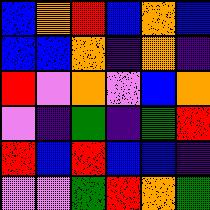[["blue", "orange", "red", "blue", "orange", "blue"], ["blue", "blue", "orange", "indigo", "orange", "indigo"], ["red", "violet", "orange", "violet", "blue", "orange"], ["violet", "indigo", "green", "indigo", "green", "red"], ["red", "blue", "red", "blue", "blue", "indigo"], ["violet", "violet", "green", "red", "orange", "green"]]